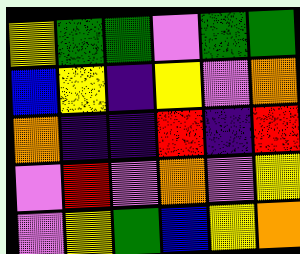[["yellow", "green", "green", "violet", "green", "green"], ["blue", "yellow", "indigo", "yellow", "violet", "orange"], ["orange", "indigo", "indigo", "red", "indigo", "red"], ["violet", "red", "violet", "orange", "violet", "yellow"], ["violet", "yellow", "green", "blue", "yellow", "orange"]]